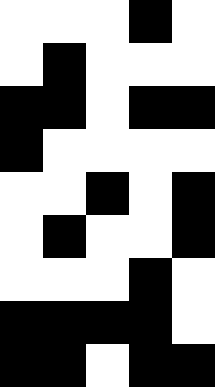[["white", "white", "white", "black", "white"], ["white", "black", "white", "white", "white"], ["black", "black", "white", "black", "black"], ["black", "white", "white", "white", "white"], ["white", "white", "black", "white", "black"], ["white", "black", "white", "white", "black"], ["white", "white", "white", "black", "white"], ["black", "black", "black", "black", "white"], ["black", "black", "white", "black", "black"]]